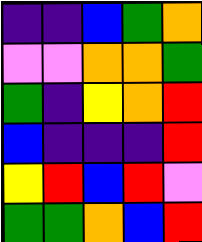[["indigo", "indigo", "blue", "green", "orange"], ["violet", "violet", "orange", "orange", "green"], ["green", "indigo", "yellow", "orange", "red"], ["blue", "indigo", "indigo", "indigo", "red"], ["yellow", "red", "blue", "red", "violet"], ["green", "green", "orange", "blue", "red"]]